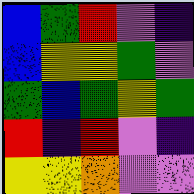[["blue", "green", "red", "violet", "indigo"], ["blue", "yellow", "yellow", "green", "violet"], ["green", "blue", "green", "yellow", "green"], ["red", "indigo", "red", "violet", "indigo"], ["yellow", "yellow", "orange", "violet", "violet"]]